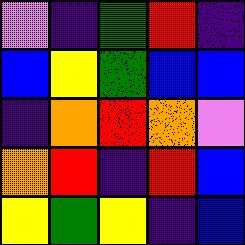[["violet", "indigo", "green", "red", "indigo"], ["blue", "yellow", "green", "blue", "blue"], ["indigo", "orange", "red", "orange", "violet"], ["orange", "red", "indigo", "red", "blue"], ["yellow", "green", "yellow", "indigo", "blue"]]